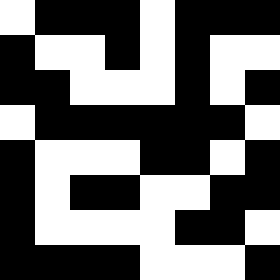[["white", "black", "black", "black", "white", "black", "black", "black"], ["black", "white", "white", "black", "white", "black", "white", "white"], ["black", "black", "white", "white", "white", "black", "white", "black"], ["white", "black", "black", "black", "black", "black", "black", "white"], ["black", "white", "white", "white", "black", "black", "white", "black"], ["black", "white", "black", "black", "white", "white", "black", "black"], ["black", "white", "white", "white", "white", "black", "black", "white"], ["black", "black", "black", "black", "white", "white", "white", "black"]]